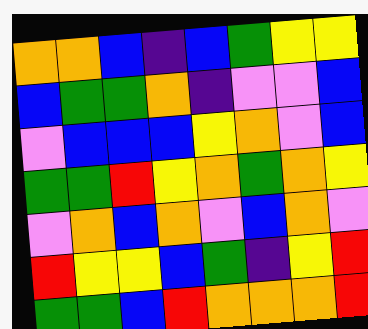[["orange", "orange", "blue", "indigo", "blue", "green", "yellow", "yellow"], ["blue", "green", "green", "orange", "indigo", "violet", "violet", "blue"], ["violet", "blue", "blue", "blue", "yellow", "orange", "violet", "blue"], ["green", "green", "red", "yellow", "orange", "green", "orange", "yellow"], ["violet", "orange", "blue", "orange", "violet", "blue", "orange", "violet"], ["red", "yellow", "yellow", "blue", "green", "indigo", "yellow", "red"], ["green", "green", "blue", "red", "orange", "orange", "orange", "red"]]